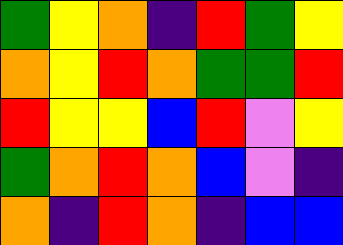[["green", "yellow", "orange", "indigo", "red", "green", "yellow"], ["orange", "yellow", "red", "orange", "green", "green", "red"], ["red", "yellow", "yellow", "blue", "red", "violet", "yellow"], ["green", "orange", "red", "orange", "blue", "violet", "indigo"], ["orange", "indigo", "red", "orange", "indigo", "blue", "blue"]]